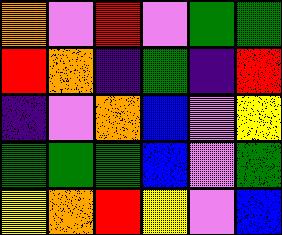[["orange", "violet", "red", "violet", "green", "green"], ["red", "orange", "indigo", "green", "indigo", "red"], ["indigo", "violet", "orange", "blue", "violet", "yellow"], ["green", "green", "green", "blue", "violet", "green"], ["yellow", "orange", "red", "yellow", "violet", "blue"]]